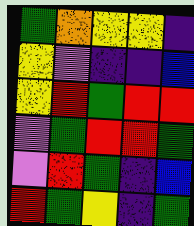[["green", "orange", "yellow", "yellow", "indigo"], ["yellow", "violet", "indigo", "indigo", "blue"], ["yellow", "red", "green", "red", "red"], ["violet", "green", "red", "red", "green"], ["violet", "red", "green", "indigo", "blue"], ["red", "green", "yellow", "indigo", "green"]]